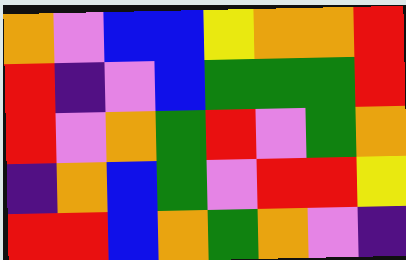[["orange", "violet", "blue", "blue", "yellow", "orange", "orange", "red"], ["red", "indigo", "violet", "blue", "green", "green", "green", "red"], ["red", "violet", "orange", "green", "red", "violet", "green", "orange"], ["indigo", "orange", "blue", "green", "violet", "red", "red", "yellow"], ["red", "red", "blue", "orange", "green", "orange", "violet", "indigo"]]